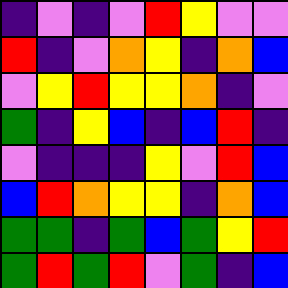[["indigo", "violet", "indigo", "violet", "red", "yellow", "violet", "violet"], ["red", "indigo", "violet", "orange", "yellow", "indigo", "orange", "blue"], ["violet", "yellow", "red", "yellow", "yellow", "orange", "indigo", "violet"], ["green", "indigo", "yellow", "blue", "indigo", "blue", "red", "indigo"], ["violet", "indigo", "indigo", "indigo", "yellow", "violet", "red", "blue"], ["blue", "red", "orange", "yellow", "yellow", "indigo", "orange", "blue"], ["green", "green", "indigo", "green", "blue", "green", "yellow", "red"], ["green", "red", "green", "red", "violet", "green", "indigo", "blue"]]